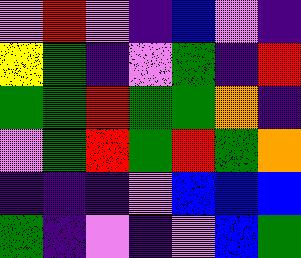[["violet", "red", "violet", "indigo", "blue", "violet", "indigo"], ["yellow", "green", "indigo", "violet", "green", "indigo", "red"], ["green", "green", "red", "green", "green", "orange", "indigo"], ["violet", "green", "red", "green", "red", "green", "orange"], ["indigo", "indigo", "indigo", "violet", "blue", "blue", "blue"], ["green", "indigo", "violet", "indigo", "violet", "blue", "green"]]